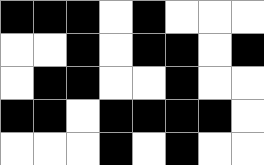[["black", "black", "black", "white", "black", "white", "white", "white"], ["white", "white", "black", "white", "black", "black", "white", "black"], ["white", "black", "black", "white", "white", "black", "white", "white"], ["black", "black", "white", "black", "black", "black", "black", "white"], ["white", "white", "white", "black", "white", "black", "white", "white"]]